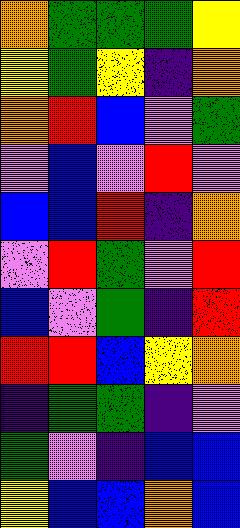[["orange", "green", "green", "green", "yellow"], ["yellow", "green", "yellow", "indigo", "orange"], ["orange", "red", "blue", "violet", "green"], ["violet", "blue", "violet", "red", "violet"], ["blue", "blue", "red", "indigo", "orange"], ["violet", "red", "green", "violet", "red"], ["blue", "violet", "green", "indigo", "red"], ["red", "red", "blue", "yellow", "orange"], ["indigo", "green", "green", "indigo", "violet"], ["green", "violet", "indigo", "blue", "blue"], ["yellow", "blue", "blue", "orange", "blue"]]